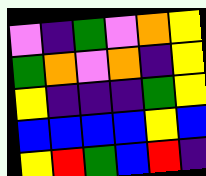[["violet", "indigo", "green", "violet", "orange", "yellow"], ["green", "orange", "violet", "orange", "indigo", "yellow"], ["yellow", "indigo", "indigo", "indigo", "green", "yellow"], ["blue", "blue", "blue", "blue", "yellow", "blue"], ["yellow", "red", "green", "blue", "red", "indigo"]]